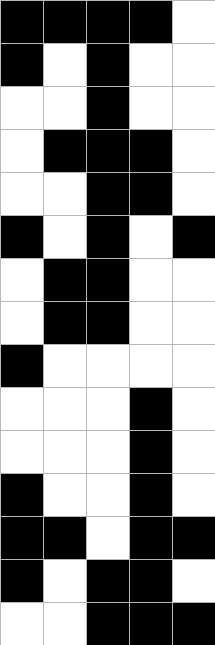[["black", "black", "black", "black", "white"], ["black", "white", "black", "white", "white"], ["white", "white", "black", "white", "white"], ["white", "black", "black", "black", "white"], ["white", "white", "black", "black", "white"], ["black", "white", "black", "white", "black"], ["white", "black", "black", "white", "white"], ["white", "black", "black", "white", "white"], ["black", "white", "white", "white", "white"], ["white", "white", "white", "black", "white"], ["white", "white", "white", "black", "white"], ["black", "white", "white", "black", "white"], ["black", "black", "white", "black", "black"], ["black", "white", "black", "black", "white"], ["white", "white", "black", "black", "black"]]